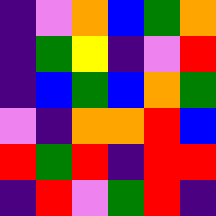[["indigo", "violet", "orange", "blue", "green", "orange"], ["indigo", "green", "yellow", "indigo", "violet", "red"], ["indigo", "blue", "green", "blue", "orange", "green"], ["violet", "indigo", "orange", "orange", "red", "blue"], ["red", "green", "red", "indigo", "red", "red"], ["indigo", "red", "violet", "green", "red", "indigo"]]